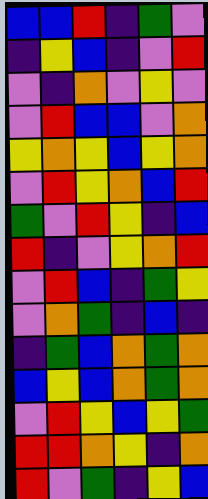[["blue", "blue", "red", "indigo", "green", "violet"], ["indigo", "yellow", "blue", "indigo", "violet", "red"], ["violet", "indigo", "orange", "violet", "yellow", "violet"], ["violet", "red", "blue", "blue", "violet", "orange"], ["yellow", "orange", "yellow", "blue", "yellow", "orange"], ["violet", "red", "yellow", "orange", "blue", "red"], ["green", "violet", "red", "yellow", "indigo", "blue"], ["red", "indigo", "violet", "yellow", "orange", "red"], ["violet", "red", "blue", "indigo", "green", "yellow"], ["violet", "orange", "green", "indigo", "blue", "indigo"], ["indigo", "green", "blue", "orange", "green", "orange"], ["blue", "yellow", "blue", "orange", "green", "orange"], ["violet", "red", "yellow", "blue", "yellow", "green"], ["red", "red", "orange", "yellow", "indigo", "orange"], ["red", "violet", "green", "indigo", "yellow", "blue"]]